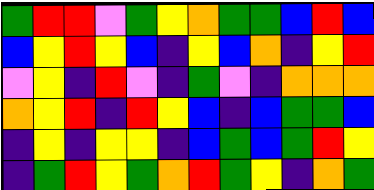[["green", "red", "red", "violet", "green", "yellow", "orange", "green", "green", "blue", "red", "blue"], ["blue", "yellow", "red", "yellow", "blue", "indigo", "yellow", "blue", "orange", "indigo", "yellow", "red"], ["violet", "yellow", "indigo", "red", "violet", "indigo", "green", "violet", "indigo", "orange", "orange", "orange"], ["orange", "yellow", "red", "indigo", "red", "yellow", "blue", "indigo", "blue", "green", "green", "blue"], ["indigo", "yellow", "indigo", "yellow", "yellow", "indigo", "blue", "green", "blue", "green", "red", "yellow"], ["indigo", "green", "red", "yellow", "green", "orange", "red", "green", "yellow", "indigo", "orange", "green"]]